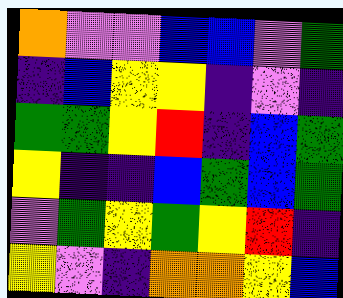[["orange", "violet", "violet", "blue", "blue", "violet", "green"], ["indigo", "blue", "yellow", "yellow", "indigo", "violet", "indigo"], ["green", "green", "yellow", "red", "indigo", "blue", "green"], ["yellow", "indigo", "indigo", "blue", "green", "blue", "green"], ["violet", "green", "yellow", "green", "yellow", "red", "indigo"], ["yellow", "violet", "indigo", "orange", "orange", "yellow", "blue"]]